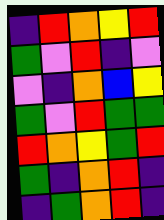[["indigo", "red", "orange", "yellow", "red"], ["green", "violet", "red", "indigo", "violet"], ["violet", "indigo", "orange", "blue", "yellow"], ["green", "violet", "red", "green", "green"], ["red", "orange", "yellow", "green", "red"], ["green", "indigo", "orange", "red", "indigo"], ["indigo", "green", "orange", "red", "indigo"]]